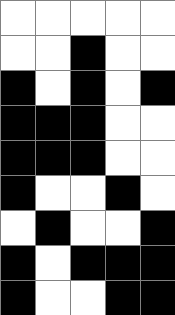[["white", "white", "white", "white", "white"], ["white", "white", "black", "white", "white"], ["black", "white", "black", "white", "black"], ["black", "black", "black", "white", "white"], ["black", "black", "black", "white", "white"], ["black", "white", "white", "black", "white"], ["white", "black", "white", "white", "black"], ["black", "white", "black", "black", "black"], ["black", "white", "white", "black", "black"]]